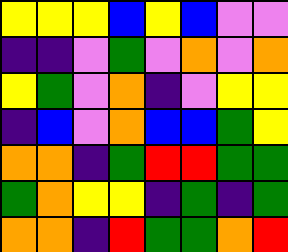[["yellow", "yellow", "yellow", "blue", "yellow", "blue", "violet", "violet"], ["indigo", "indigo", "violet", "green", "violet", "orange", "violet", "orange"], ["yellow", "green", "violet", "orange", "indigo", "violet", "yellow", "yellow"], ["indigo", "blue", "violet", "orange", "blue", "blue", "green", "yellow"], ["orange", "orange", "indigo", "green", "red", "red", "green", "green"], ["green", "orange", "yellow", "yellow", "indigo", "green", "indigo", "green"], ["orange", "orange", "indigo", "red", "green", "green", "orange", "red"]]